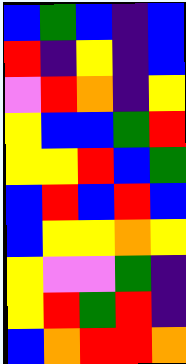[["blue", "green", "blue", "indigo", "blue"], ["red", "indigo", "yellow", "indigo", "blue"], ["violet", "red", "orange", "indigo", "yellow"], ["yellow", "blue", "blue", "green", "red"], ["yellow", "yellow", "red", "blue", "green"], ["blue", "red", "blue", "red", "blue"], ["blue", "yellow", "yellow", "orange", "yellow"], ["yellow", "violet", "violet", "green", "indigo"], ["yellow", "red", "green", "red", "indigo"], ["blue", "orange", "red", "red", "orange"]]